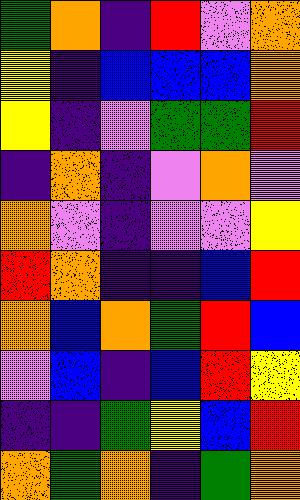[["green", "orange", "indigo", "red", "violet", "orange"], ["yellow", "indigo", "blue", "blue", "blue", "orange"], ["yellow", "indigo", "violet", "green", "green", "red"], ["indigo", "orange", "indigo", "violet", "orange", "violet"], ["orange", "violet", "indigo", "violet", "violet", "yellow"], ["red", "orange", "indigo", "indigo", "blue", "red"], ["orange", "blue", "orange", "green", "red", "blue"], ["violet", "blue", "indigo", "blue", "red", "yellow"], ["indigo", "indigo", "green", "yellow", "blue", "red"], ["orange", "green", "orange", "indigo", "green", "orange"]]